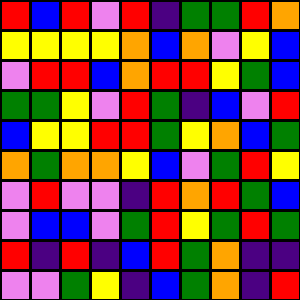[["red", "blue", "red", "violet", "red", "indigo", "green", "green", "red", "orange"], ["yellow", "yellow", "yellow", "yellow", "orange", "blue", "orange", "violet", "yellow", "blue"], ["violet", "red", "red", "blue", "orange", "red", "red", "yellow", "green", "blue"], ["green", "green", "yellow", "violet", "red", "green", "indigo", "blue", "violet", "red"], ["blue", "yellow", "yellow", "red", "red", "green", "yellow", "orange", "blue", "green"], ["orange", "green", "orange", "orange", "yellow", "blue", "violet", "green", "red", "yellow"], ["violet", "red", "violet", "violet", "indigo", "red", "orange", "red", "green", "blue"], ["violet", "blue", "blue", "violet", "green", "red", "yellow", "green", "red", "green"], ["red", "indigo", "red", "indigo", "blue", "red", "green", "orange", "indigo", "indigo"], ["violet", "violet", "green", "yellow", "indigo", "blue", "green", "orange", "indigo", "red"]]